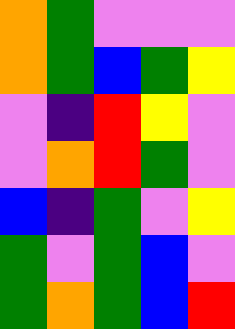[["orange", "green", "violet", "violet", "violet"], ["orange", "green", "blue", "green", "yellow"], ["violet", "indigo", "red", "yellow", "violet"], ["violet", "orange", "red", "green", "violet"], ["blue", "indigo", "green", "violet", "yellow"], ["green", "violet", "green", "blue", "violet"], ["green", "orange", "green", "blue", "red"]]